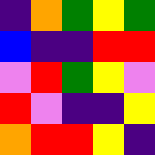[["indigo", "orange", "green", "yellow", "green"], ["blue", "indigo", "indigo", "red", "red"], ["violet", "red", "green", "yellow", "violet"], ["red", "violet", "indigo", "indigo", "yellow"], ["orange", "red", "red", "yellow", "indigo"]]